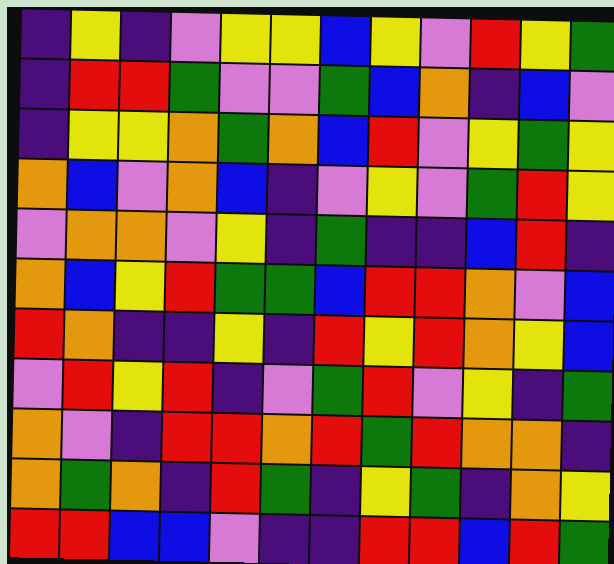[["indigo", "yellow", "indigo", "violet", "yellow", "yellow", "blue", "yellow", "violet", "red", "yellow", "green"], ["indigo", "red", "red", "green", "violet", "violet", "green", "blue", "orange", "indigo", "blue", "violet"], ["indigo", "yellow", "yellow", "orange", "green", "orange", "blue", "red", "violet", "yellow", "green", "yellow"], ["orange", "blue", "violet", "orange", "blue", "indigo", "violet", "yellow", "violet", "green", "red", "yellow"], ["violet", "orange", "orange", "violet", "yellow", "indigo", "green", "indigo", "indigo", "blue", "red", "indigo"], ["orange", "blue", "yellow", "red", "green", "green", "blue", "red", "red", "orange", "violet", "blue"], ["red", "orange", "indigo", "indigo", "yellow", "indigo", "red", "yellow", "red", "orange", "yellow", "blue"], ["violet", "red", "yellow", "red", "indigo", "violet", "green", "red", "violet", "yellow", "indigo", "green"], ["orange", "violet", "indigo", "red", "red", "orange", "red", "green", "red", "orange", "orange", "indigo"], ["orange", "green", "orange", "indigo", "red", "green", "indigo", "yellow", "green", "indigo", "orange", "yellow"], ["red", "red", "blue", "blue", "violet", "indigo", "indigo", "red", "red", "blue", "red", "green"]]